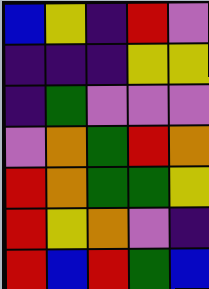[["blue", "yellow", "indigo", "red", "violet"], ["indigo", "indigo", "indigo", "yellow", "yellow"], ["indigo", "green", "violet", "violet", "violet"], ["violet", "orange", "green", "red", "orange"], ["red", "orange", "green", "green", "yellow"], ["red", "yellow", "orange", "violet", "indigo"], ["red", "blue", "red", "green", "blue"]]